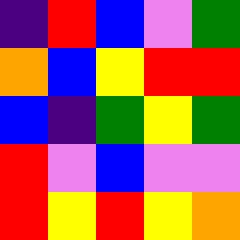[["indigo", "red", "blue", "violet", "green"], ["orange", "blue", "yellow", "red", "red"], ["blue", "indigo", "green", "yellow", "green"], ["red", "violet", "blue", "violet", "violet"], ["red", "yellow", "red", "yellow", "orange"]]